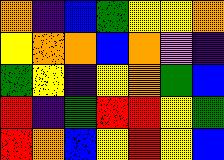[["orange", "indigo", "blue", "green", "yellow", "yellow", "orange"], ["yellow", "orange", "orange", "blue", "orange", "violet", "indigo"], ["green", "yellow", "indigo", "yellow", "orange", "green", "blue"], ["red", "indigo", "green", "red", "red", "yellow", "green"], ["red", "orange", "blue", "yellow", "red", "yellow", "blue"]]